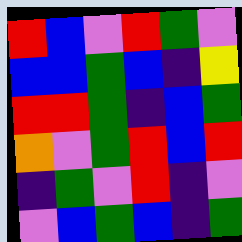[["red", "blue", "violet", "red", "green", "violet"], ["blue", "blue", "green", "blue", "indigo", "yellow"], ["red", "red", "green", "indigo", "blue", "green"], ["orange", "violet", "green", "red", "blue", "red"], ["indigo", "green", "violet", "red", "indigo", "violet"], ["violet", "blue", "green", "blue", "indigo", "green"]]